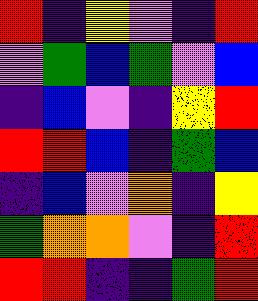[["red", "indigo", "yellow", "violet", "indigo", "red"], ["violet", "green", "blue", "green", "violet", "blue"], ["indigo", "blue", "violet", "indigo", "yellow", "red"], ["red", "red", "blue", "indigo", "green", "blue"], ["indigo", "blue", "violet", "orange", "indigo", "yellow"], ["green", "orange", "orange", "violet", "indigo", "red"], ["red", "red", "indigo", "indigo", "green", "red"]]